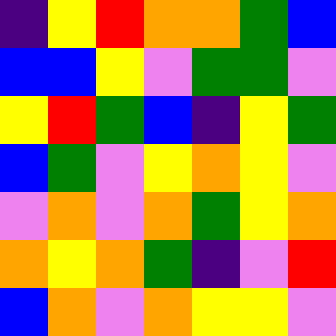[["indigo", "yellow", "red", "orange", "orange", "green", "blue"], ["blue", "blue", "yellow", "violet", "green", "green", "violet"], ["yellow", "red", "green", "blue", "indigo", "yellow", "green"], ["blue", "green", "violet", "yellow", "orange", "yellow", "violet"], ["violet", "orange", "violet", "orange", "green", "yellow", "orange"], ["orange", "yellow", "orange", "green", "indigo", "violet", "red"], ["blue", "orange", "violet", "orange", "yellow", "yellow", "violet"]]